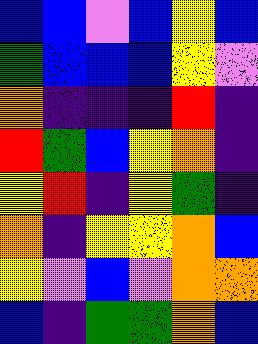[["blue", "blue", "violet", "blue", "yellow", "blue"], ["green", "blue", "blue", "blue", "yellow", "violet"], ["orange", "indigo", "indigo", "indigo", "red", "indigo"], ["red", "green", "blue", "yellow", "orange", "indigo"], ["yellow", "red", "indigo", "yellow", "green", "indigo"], ["orange", "indigo", "yellow", "yellow", "orange", "blue"], ["yellow", "violet", "blue", "violet", "orange", "orange"], ["blue", "indigo", "green", "green", "orange", "blue"]]